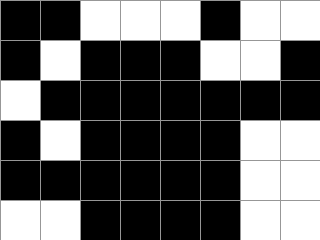[["black", "black", "white", "white", "white", "black", "white", "white"], ["black", "white", "black", "black", "black", "white", "white", "black"], ["white", "black", "black", "black", "black", "black", "black", "black"], ["black", "white", "black", "black", "black", "black", "white", "white"], ["black", "black", "black", "black", "black", "black", "white", "white"], ["white", "white", "black", "black", "black", "black", "white", "white"]]